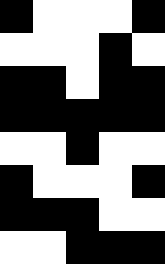[["black", "white", "white", "white", "black"], ["white", "white", "white", "black", "white"], ["black", "black", "white", "black", "black"], ["black", "black", "black", "black", "black"], ["white", "white", "black", "white", "white"], ["black", "white", "white", "white", "black"], ["black", "black", "black", "white", "white"], ["white", "white", "black", "black", "black"]]